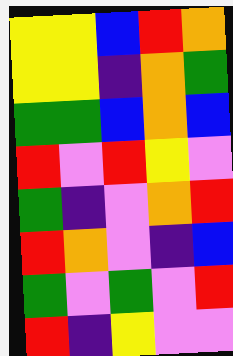[["yellow", "yellow", "blue", "red", "orange"], ["yellow", "yellow", "indigo", "orange", "green"], ["green", "green", "blue", "orange", "blue"], ["red", "violet", "red", "yellow", "violet"], ["green", "indigo", "violet", "orange", "red"], ["red", "orange", "violet", "indigo", "blue"], ["green", "violet", "green", "violet", "red"], ["red", "indigo", "yellow", "violet", "violet"]]